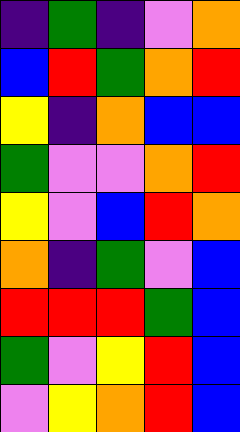[["indigo", "green", "indigo", "violet", "orange"], ["blue", "red", "green", "orange", "red"], ["yellow", "indigo", "orange", "blue", "blue"], ["green", "violet", "violet", "orange", "red"], ["yellow", "violet", "blue", "red", "orange"], ["orange", "indigo", "green", "violet", "blue"], ["red", "red", "red", "green", "blue"], ["green", "violet", "yellow", "red", "blue"], ["violet", "yellow", "orange", "red", "blue"]]